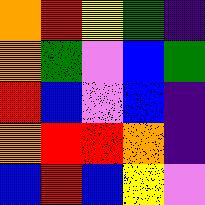[["orange", "red", "yellow", "green", "indigo"], ["orange", "green", "violet", "blue", "green"], ["red", "blue", "violet", "blue", "indigo"], ["orange", "red", "red", "orange", "indigo"], ["blue", "red", "blue", "yellow", "violet"]]